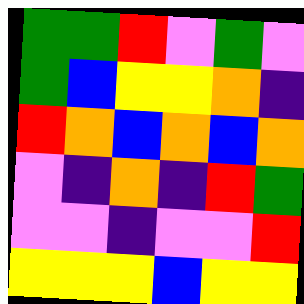[["green", "green", "red", "violet", "green", "violet"], ["green", "blue", "yellow", "yellow", "orange", "indigo"], ["red", "orange", "blue", "orange", "blue", "orange"], ["violet", "indigo", "orange", "indigo", "red", "green"], ["violet", "violet", "indigo", "violet", "violet", "red"], ["yellow", "yellow", "yellow", "blue", "yellow", "yellow"]]